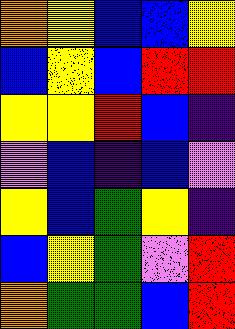[["orange", "yellow", "blue", "blue", "yellow"], ["blue", "yellow", "blue", "red", "red"], ["yellow", "yellow", "red", "blue", "indigo"], ["violet", "blue", "indigo", "blue", "violet"], ["yellow", "blue", "green", "yellow", "indigo"], ["blue", "yellow", "green", "violet", "red"], ["orange", "green", "green", "blue", "red"]]